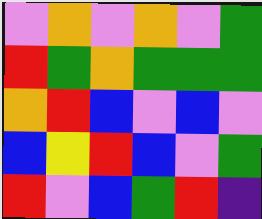[["violet", "orange", "violet", "orange", "violet", "green"], ["red", "green", "orange", "green", "green", "green"], ["orange", "red", "blue", "violet", "blue", "violet"], ["blue", "yellow", "red", "blue", "violet", "green"], ["red", "violet", "blue", "green", "red", "indigo"]]